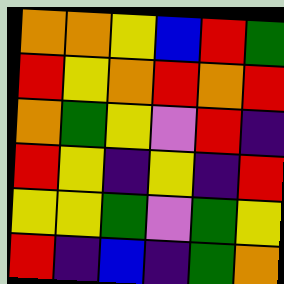[["orange", "orange", "yellow", "blue", "red", "green"], ["red", "yellow", "orange", "red", "orange", "red"], ["orange", "green", "yellow", "violet", "red", "indigo"], ["red", "yellow", "indigo", "yellow", "indigo", "red"], ["yellow", "yellow", "green", "violet", "green", "yellow"], ["red", "indigo", "blue", "indigo", "green", "orange"]]